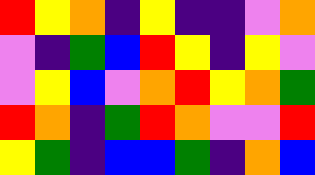[["red", "yellow", "orange", "indigo", "yellow", "indigo", "indigo", "violet", "orange"], ["violet", "indigo", "green", "blue", "red", "yellow", "indigo", "yellow", "violet"], ["violet", "yellow", "blue", "violet", "orange", "red", "yellow", "orange", "green"], ["red", "orange", "indigo", "green", "red", "orange", "violet", "violet", "red"], ["yellow", "green", "indigo", "blue", "blue", "green", "indigo", "orange", "blue"]]